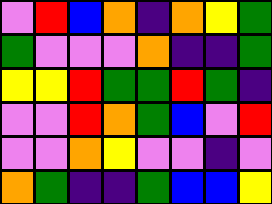[["violet", "red", "blue", "orange", "indigo", "orange", "yellow", "green"], ["green", "violet", "violet", "violet", "orange", "indigo", "indigo", "green"], ["yellow", "yellow", "red", "green", "green", "red", "green", "indigo"], ["violet", "violet", "red", "orange", "green", "blue", "violet", "red"], ["violet", "violet", "orange", "yellow", "violet", "violet", "indigo", "violet"], ["orange", "green", "indigo", "indigo", "green", "blue", "blue", "yellow"]]